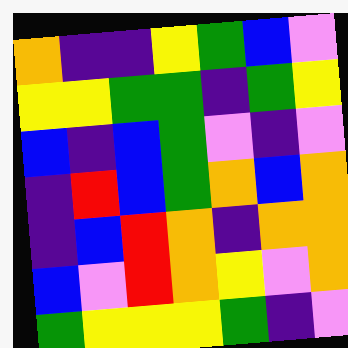[["orange", "indigo", "indigo", "yellow", "green", "blue", "violet"], ["yellow", "yellow", "green", "green", "indigo", "green", "yellow"], ["blue", "indigo", "blue", "green", "violet", "indigo", "violet"], ["indigo", "red", "blue", "green", "orange", "blue", "orange"], ["indigo", "blue", "red", "orange", "indigo", "orange", "orange"], ["blue", "violet", "red", "orange", "yellow", "violet", "orange"], ["green", "yellow", "yellow", "yellow", "green", "indigo", "violet"]]